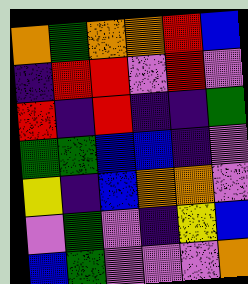[["orange", "green", "orange", "orange", "red", "blue"], ["indigo", "red", "red", "violet", "red", "violet"], ["red", "indigo", "red", "indigo", "indigo", "green"], ["green", "green", "blue", "blue", "indigo", "violet"], ["yellow", "indigo", "blue", "orange", "orange", "violet"], ["violet", "green", "violet", "indigo", "yellow", "blue"], ["blue", "green", "violet", "violet", "violet", "orange"]]